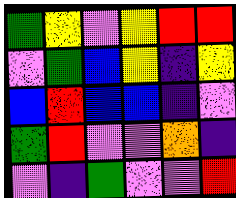[["green", "yellow", "violet", "yellow", "red", "red"], ["violet", "green", "blue", "yellow", "indigo", "yellow"], ["blue", "red", "blue", "blue", "indigo", "violet"], ["green", "red", "violet", "violet", "orange", "indigo"], ["violet", "indigo", "green", "violet", "violet", "red"]]